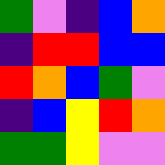[["green", "violet", "indigo", "blue", "orange"], ["indigo", "red", "red", "blue", "blue"], ["red", "orange", "blue", "green", "violet"], ["indigo", "blue", "yellow", "red", "orange"], ["green", "green", "yellow", "violet", "violet"]]